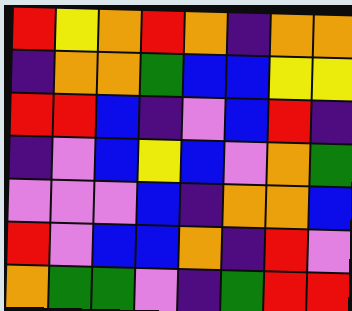[["red", "yellow", "orange", "red", "orange", "indigo", "orange", "orange"], ["indigo", "orange", "orange", "green", "blue", "blue", "yellow", "yellow"], ["red", "red", "blue", "indigo", "violet", "blue", "red", "indigo"], ["indigo", "violet", "blue", "yellow", "blue", "violet", "orange", "green"], ["violet", "violet", "violet", "blue", "indigo", "orange", "orange", "blue"], ["red", "violet", "blue", "blue", "orange", "indigo", "red", "violet"], ["orange", "green", "green", "violet", "indigo", "green", "red", "red"]]